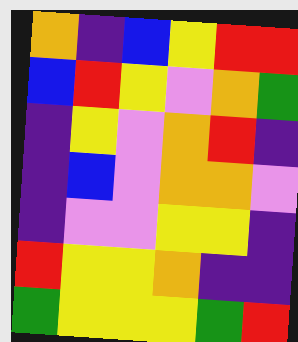[["orange", "indigo", "blue", "yellow", "red", "red"], ["blue", "red", "yellow", "violet", "orange", "green"], ["indigo", "yellow", "violet", "orange", "red", "indigo"], ["indigo", "blue", "violet", "orange", "orange", "violet"], ["indigo", "violet", "violet", "yellow", "yellow", "indigo"], ["red", "yellow", "yellow", "orange", "indigo", "indigo"], ["green", "yellow", "yellow", "yellow", "green", "red"]]